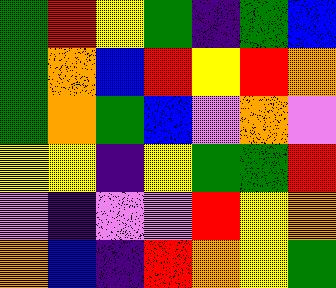[["green", "red", "yellow", "green", "indigo", "green", "blue"], ["green", "orange", "blue", "red", "yellow", "red", "orange"], ["green", "orange", "green", "blue", "violet", "orange", "violet"], ["yellow", "yellow", "indigo", "yellow", "green", "green", "red"], ["violet", "indigo", "violet", "violet", "red", "yellow", "orange"], ["orange", "blue", "indigo", "red", "orange", "yellow", "green"]]